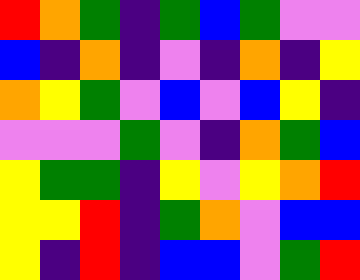[["red", "orange", "green", "indigo", "green", "blue", "green", "violet", "violet"], ["blue", "indigo", "orange", "indigo", "violet", "indigo", "orange", "indigo", "yellow"], ["orange", "yellow", "green", "violet", "blue", "violet", "blue", "yellow", "indigo"], ["violet", "violet", "violet", "green", "violet", "indigo", "orange", "green", "blue"], ["yellow", "green", "green", "indigo", "yellow", "violet", "yellow", "orange", "red"], ["yellow", "yellow", "red", "indigo", "green", "orange", "violet", "blue", "blue"], ["yellow", "indigo", "red", "indigo", "blue", "blue", "violet", "green", "red"]]